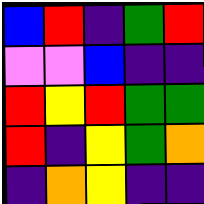[["blue", "red", "indigo", "green", "red"], ["violet", "violet", "blue", "indigo", "indigo"], ["red", "yellow", "red", "green", "green"], ["red", "indigo", "yellow", "green", "orange"], ["indigo", "orange", "yellow", "indigo", "indigo"]]